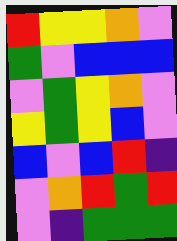[["red", "yellow", "yellow", "orange", "violet"], ["green", "violet", "blue", "blue", "blue"], ["violet", "green", "yellow", "orange", "violet"], ["yellow", "green", "yellow", "blue", "violet"], ["blue", "violet", "blue", "red", "indigo"], ["violet", "orange", "red", "green", "red"], ["violet", "indigo", "green", "green", "green"]]